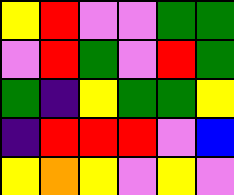[["yellow", "red", "violet", "violet", "green", "green"], ["violet", "red", "green", "violet", "red", "green"], ["green", "indigo", "yellow", "green", "green", "yellow"], ["indigo", "red", "red", "red", "violet", "blue"], ["yellow", "orange", "yellow", "violet", "yellow", "violet"]]